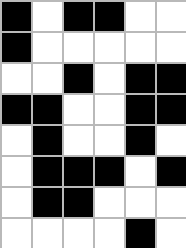[["black", "white", "black", "black", "white", "white"], ["black", "white", "white", "white", "white", "white"], ["white", "white", "black", "white", "black", "black"], ["black", "black", "white", "white", "black", "black"], ["white", "black", "white", "white", "black", "white"], ["white", "black", "black", "black", "white", "black"], ["white", "black", "black", "white", "white", "white"], ["white", "white", "white", "white", "black", "white"]]